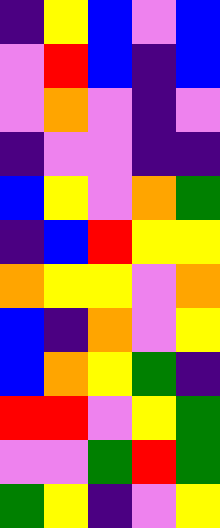[["indigo", "yellow", "blue", "violet", "blue"], ["violet", "red", "blue", "indigo", "blue"], ["violet", "orange", "violet", "indigo", "violet"], ["indigo", "violet", "violet", "indigo", "indigo"], ["blue", "yellow", "violet", "orange", "green"], ["indigo", "blue", "red", "yellow", "yellow"], ["orange", "yellow", "yellow", "violet", "orange"], ["blue", "indigo", "orange", "violet", "yellow"], ["blue", "orange", "yellow", "green", "indigo"], ["red", "red", "violet", "yellow", "green"], ["violet", "violet", "green", "red", "green"], ["green", "yellow", "indigo", "violet", "yellow"]]